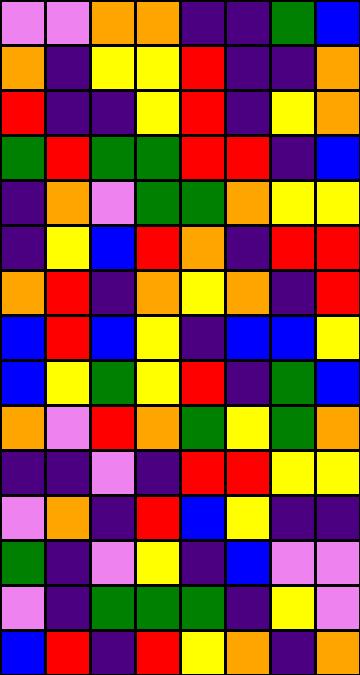[["violet", "violet", "orange", "orange", "indigo", "indigo", "green", "blue"], ["orange", "indigo", "yellow", "yellow", "red", "indigo", "indigo", "orange"], ["red", "indigo", "indigo", "yellow", "red", "indigo", "yellow", "orange"], ["green", "red", "green", "green", "red", "red", "indigo", "blue"], ["indigo", "orange", "violet", "green", "green", "orange", "yellow", "yellow"], ["indigo", "yellow", "blue", "red", "orange", "indigo", "red", "red"], ["orange", "red", "indigo", "orange", "yellow", "orange", "indigo", "red"], ["blue", "red", "blue", "yellow", "indigo", "blue", "blue", "yellow"], ["blue", "yellow", "green", "yellow", "red", "indigo", "green", "blue"], ["orange", "violet", "red", "orange", "green", "yellow", "green", "orange"], ["indigo", "indigo", "violet", "indigo", "red", "red", "yellow", "yellow"], ["violet", "orange", "indigo", "red", "blue", "yellow", "indigo", "indigo"], ["green", "indigo", "violet", "yellow", "indigo", "blue", "violet", "violet"], ["violet", "indigo", "green", "green", "green", "indigo", "yellow", "violet"], ["blue", "red", "indigo", "red", "yellow", "orange", "indigo", "orange"]]